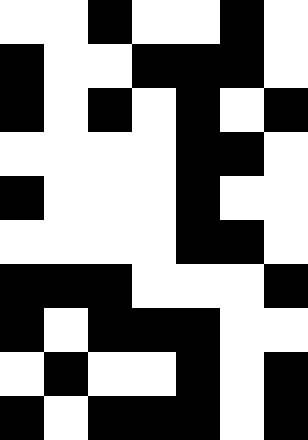[["white", "white", "black", "white", "white", "black", "white"], ["black", "white", "white", "black", "black", "black", "white"], ["black", "white", "black", "white", "black", "white", "black"], ["white", "white", "white", "white", "black", "black", "white"], ["black", "white", "white", "white", "black", "white", "white"], ["white", "white", "white", "white", "black", "black", "white"], ["black", "black", "black", "white", "white", "white", "black"], ["black", "white", "black", "black", "black", "white", "white"], ["white", "black", "white", "white", "black", "white", "black"], ["black", "white", "black", "black", "black", "white", "black"]]